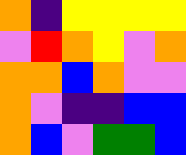[["orange", "indigo", "yellow", "yellow", "yellow", "yellow"], ["violet", "red", "orange", "yellow", "violet", "orange"], ["orange", "orange", "blue", "orange", "violet", "violet"], ["orange", "violet", "indigo", "indigo", "blue", "blue"], ["orange", "blue", "violet", "green", "green", "blue"]]